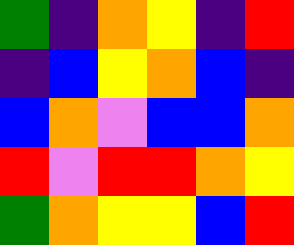[["green", "indigo", "orange", "yellow", "indigo", "red"], ["indigo", "blue", "yellow", "orange", "blue", "indigo"], ["blue", "orange", "violet", "blue", "blue", "orange"], ["red", "violet", "red", "red", "orange", "yellow"], ["green", "orange", "yellow", "yellow", "blue", "red"]]